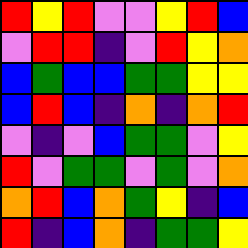[["red", "yellow", "red", "violet", "violet", "yellow", "red", "blue"], ["violet", "red", "red", "indigo", "violet", "red", "yellow", "orange"], ["blue", "green", "blue", "blue", "green", "green", "yellow", "yellow"], ["blue", "red", "blue", "indigo", "orange", "indigo", "orange", "red"], ["violet", "indigo", "violet", "blue", "green", "green", "violet", "yellow"], ["red", "violet", "green", "green", "violet", "green", "violet", "orange"], ["orange", "red", "blue", "orange", "green", "yellow", "indigo", "blue"], ["red", "indigo", "blue", "orange", "indigo", "green", "green", "yellow"]]